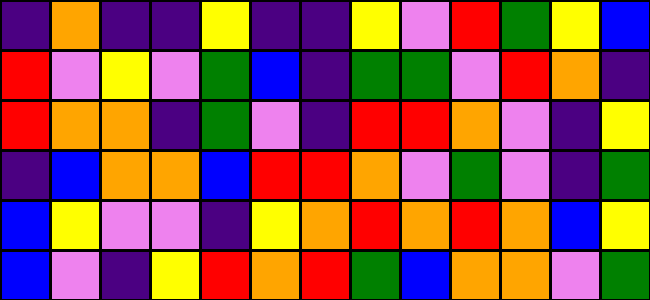[["indigo", "orange", "indigo", "indigo", "yellow", "indigo", "indigo", "yellow", "violet", "red", "green", "yellow", "blue"], ["red", "violet", "yellow", "violet", "green", "blue", "indigo", "green", "green", "violet", "red", "orange", "indigo"], ["red", "orange", "orange", "indigo", "green", "violet", "indigo", "red", "red", "orange", "violet", "indigo", "yellow"], ["indigo", "blue", "orange", "orange", "blue", "red", "red", "orange", "violet", "green", "violet", "indigo", "green"], ["blue", "yellow", "violet", "violet", "indigo", "yellow", "orange", "red", "orange", "red", "orange", "blue", "yellow"], ["blue", "violet", "indigo", "yellow", "red", "orange", "red", "green", "blue", "orange", "orange", "violet", "green"]]